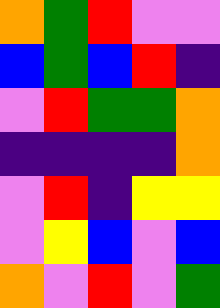[["orange", "green", "red", "violet", "violet"], ["blue", "green", "blue", "red", "indigo"], ["violet", "red", "green", "green", "orange"], ["indigo", "indigo", "indigo", "indigo", "orange"], ["violet", "red", "indigo", "yellow", "yellow"], ["violet", "yellow", "blue", "violet", "blue"], ["orange", "violet", "red", "violet", "green"]]